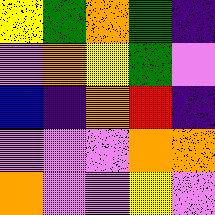[["yellow", "green", "orange", "green", "indigo"], ["violet", "orange", "yellow", "green", "violet"], ["blue", "indigo", "orange", "red", "indigo"], ["violet", "violet", "violet", "orange", "orange"], ["orange", "violet", "violet", "yellow", "violet"]]